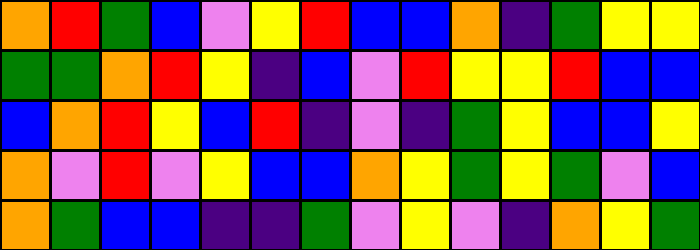[["orange", "red", "green", "blue", "violet", "yellow", "red", "blue", "blue", "orange", "indigo", "green", "yellow", "yellow"], ["green", "green", "orange", "red", "yellow", "indigo", "blue", "violet", "red", "yellow", "yellow", "red", "blue", "blue"], ["blue", "orange", "red", "yellow", "blue", "red", "indigo", "violet", "indigo", "green", "yellow", "blue", "blue", "yellow"], ["orange", "violet", "red", "violet", "yellow", "blue", "blue", "orange", "yellow", "green", "yellow", "green", "violet", "blue"], ["orange", "green", "blue", "blue", "indigo", "indigo", "green", "violet", "yellow", "violet", "indigo", "orange", "yellow", "green"]]